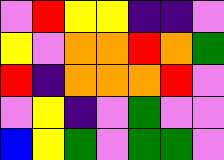[["violet", "red", "yellow", "yellow", "indigo", "indigo", "violet"], ["yellow", "violet", "orange", "orange", "red", "orange", "green"], ["red", "indigo", "orange", "orange", "orange", "red", "violet"], ["violet", "yellow", "indigo", "violet", "green", "violet", "violet"], ["blue", "yellow", "green", "violet", "green", "green", "violet"]]